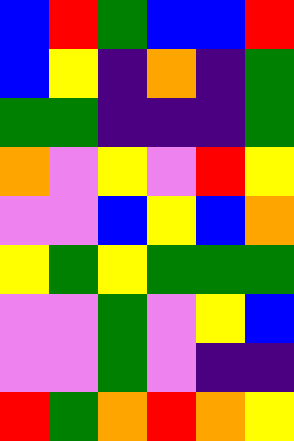[["blue", "red", "green", "blue", "blue", "red"], ["blue", "yellow", "indigo", "orange", "indigo", "green"], ["green", "green", "indigo", "indigo", "indigo", "green"], ["orange", "violet", "yellow", "violet", "red", "yellow"], ["violet", "violet", "blue", "yellow", "blue", "orange"], ["yellow", "green", "yellow", "green", "green", "green"], ["violet", "violet", "green", "violet", "yellow", "blue"], ["violet", "violet", "green", "violet", "indigo", "indigo"], ["red", "green", "orange", "red", "orange", "yellow"]]